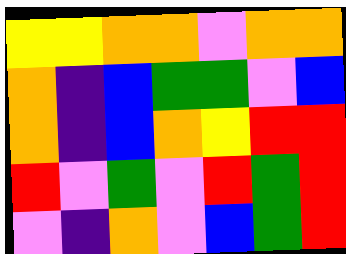[["yellow", "yellow", "orange", "orange", "violet", "orange", "orange"], ["orange", "indigo", "blue", "green", "green", "violet", "blue"], ["orange", "indigo", "blue", "orange", "yellow", "red", "red"], ["red", "violet", "green", "violet", "red", "green", "red"], ["violet", "indigo", "orange", "violet", "blue", "green", "red"]]